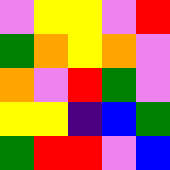[["violet", "yellow", "yellow", "violet", "red"], ["green", "orange", "yellow", "orange", "violet"], ["orange", "violet", "red", "green", "violet"], ["yellow", "yellow", "indigo", "blue", "green"], ["green", "red", "red", "violet", "blue"]]